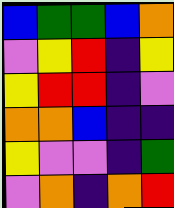[["blue", "green", "green", "blue", "orange"], ["violet", "yellow", "red", "indigo", "yellow"], ["yellow", "red", "red", "indigo", "violet"], ["orange", "orange", "blue", "indigo", "indigo"], ["yellow", "violet", "violet", "indigo", "green"], ["violet", "orange", "indigo", "orange", "red"]]